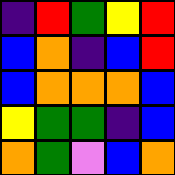[["indigo", "red", "green", "yellow", "red"], ["blue", "orange", "indigo", "blue", "red"], ["blue", "orange", "orange", "orange", "blue"], ["yellow", "green", "green", "indigo", "blue"], ["orange", "green", "violet", "blue", "orange"]]